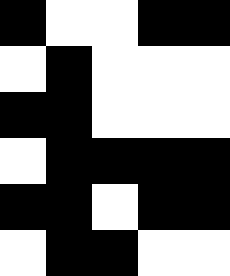[["black", "white", "white", "black", "black"], ["white", "black", "white", "white", "white"], ["black", "black", "white", "white", "white"], ["white", "black", "black", "black", "black"], ["black", "black", "white", "black", "black"], ["white", "black", "black", "white", "white"]]